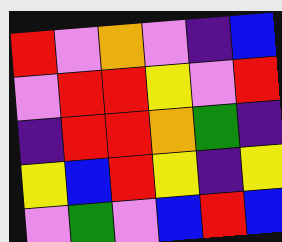[["red", "violet", "orange", "violet", "indigo", "blue"], ["violet", "red", "red", "yellow", "violet", "red"], ["indigo", "red", "red", "orange", "green", "indigo"], ["yellow", "blue", "red", "yellow", "indigo", "yellow"], ["violet", "green", "violet", "blue", "red", "blue"]]